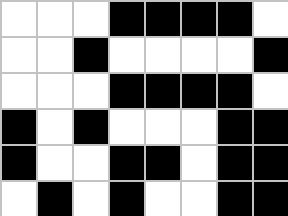[["white", "white", "white", "black", "black", "black", "black", "white"], ["white", "white", "black", "white", "white", "white", "white", "black"], ["white", "white", "white", "black", "black", "black", "black", "white"], ["black", "white", "black", "white", "white", "white", "black", "black"], ["black", "white", "white", "black", "black", "white", "black", "black"], ["white", "black", "white", "black", "white", "white", "black", "black"]]